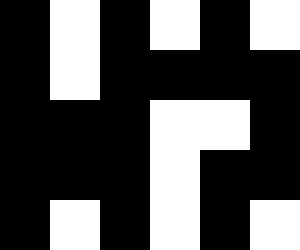[["black", "white", "black", "white", "black", "white"], ["black", "white", "black", "black", "black", "black"], ["black", "black", "black", "white", "white", "black"], ["black", "black", "black", "white", "black", "black"], ["black", "white", "black", "white", "black", "white"]]